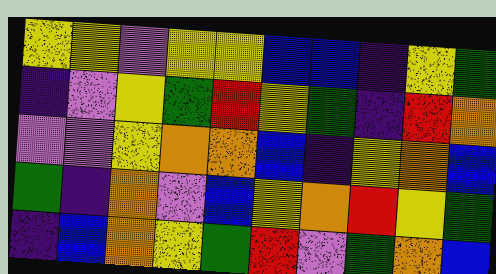[["yellow", "yellow", "violet", "yellow", "yellow", "blue", "blue", "indigo", "yellow", "green"], ["indigo", "violet", "yellow", "green", "red", "yellow", "green", "indigo", "red", "orange"], ["violet", "violet", "yellow", "orange", "orange", "blue", "indigo", "yellow", "orange", "blue"], ["green", "indigo", "orange", "violet", "blue", "yellow", "orange", "red", "yellow", "green"], ["indigo", "blue", "orange", "yellow", "green", "red", "violet", "green", "orange", "blue"]]